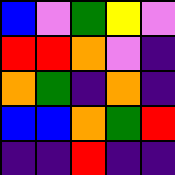[["blue", "violet", "green", "yellow", "violet"], ["red", "red", "orange", "violet", "indigo"], ["orange", "green", "indigo", "orange", "indigo"], ["blue", "blue", "orange", "green", "red"], ["indigo", "indigo", "red", "indigo", "indigo"]]